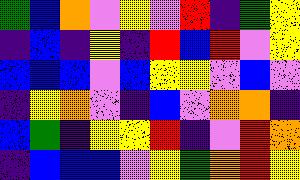[["green", "blue", "orange", "violet", "yellow", "violet", "red", "indigo", "green", "yellow"], ["indigo", "blue", "indigo", "yellow", "indigo", "red", "blue", "red", "violet", "yellow"], ["blue", "blue", "blue", "violet", "blue", "yellow", "yellow", "violet", "blue", "violet"], ["indigo", "yellow", "orange", "violet", "indigo", "blue", "violet", "orange", "orange", "indigo"], ["blue", "green", "indigo", "yellow", "yellow", "red", "indigo", "violet", "red", "orange"], ["indigo", "blue", "blue", "blue", "violet", "yellow", "green", "orange", "red", "yellow"]]